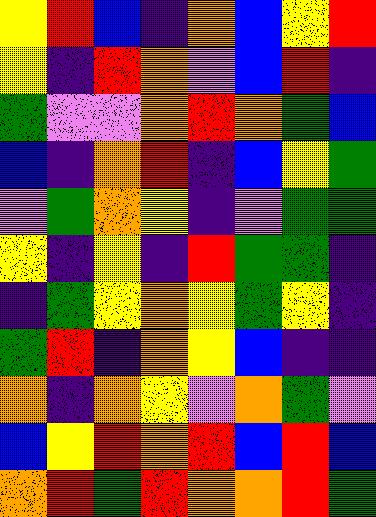[["yellow", "red", "blue", "indigo", "orange", "blue", "yellow", "red"], ["yellow", "indigo", "red", "orange", "violet", "blue", "red", "indigo"], ["green", "violet", "violet", "orange", "red", "orange", "green", "blue"], ["blue", "indigo", "orange", "red", "indigo", "blue", "yellow", "green"], ["violet", "green", "orange", "yellow", "indigo", "violet", "green", "green"], ["yellow", "indigo", "yellow", "indigo", "red", "green", "green", "indigo"], ["indigo", "green", "yellow", "orange", "yellow", "green", "yellow", "indigo"], ["green", "red", "indigo", "orange", "yellow", "blue", "indigo", "indigo"], ["orange", "indigo", "orange", "yellow", "violet", "orange", "green", "violet"], ["blue", "yellow", "red", "orange", "red", "blue", "red", "blue"], ["orange", "red", "green", "red", "orange", "orange", "red", "green"]]